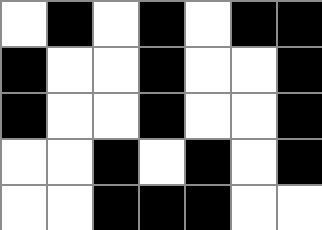[["white", "black", "white", "black", "white", "black", "black"], ["black", "white", "white", "black", "white", "white", "black"], ["black", "white", "white", "black", "white", "white", "black"], ["white", "white", "black", "white", "black", "white", "black"], ["white", "white", "black", "black", "black", "white", "white"]]